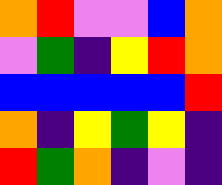[["orange", "red", "violet", "violet", "blue", "orange"], ["violet", "green", "indigo", "yellow", "red", "orange"], ["blue", "blue", "blue", "blue", "blue", "red"], ["orange", "indigo", "yellow", "green", "yellow", "indigo"], ["red", "green", "orange", "indigo", "violet", "indigo"]]